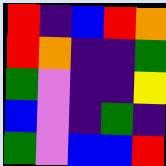[["red", "indigo", "blue", "red", "orange"], ["red", "orange", "indigo", "indigo", "green"], ["green", "violet", "indigo", "indigo", "yellow"], ["blue", "violet", "indigo", "green", "indigo"], ["green", "violet", "blue", "blue", "red"]]